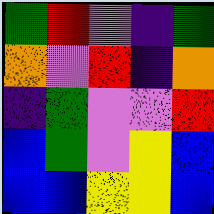[["green", "red", "violet", "indigo", "green"], ["orange", "violet", "red", "indigo", "orange"], ["indigo", "green", "violet", "violet", "red"], ["blue", "green", "violet", "yellow", "blue"], ["blue", "blue", "yellow", "yellow", "blue"]]